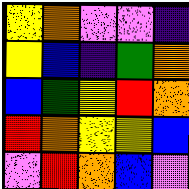[["yellow", "orange", "violet", "violet", "indigo"], ["yellow", "blue", "indigo", "green", "orange"], ["blue", "green", "yellow", "red", "orange"], ["red", "orange", "yellow", "yellow", "blue"], ["violet", "red", "orange", "blue", "violet"]]